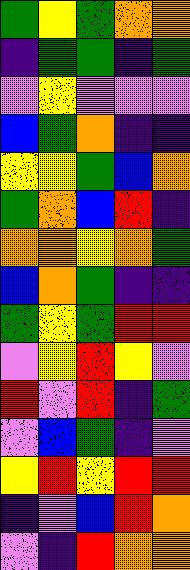[["green", "yellow", "green", "orange", "orange"], ["indigo", "green", "green", "indigo", "green"], ["violet", "yellow", "violet", "violet", "violet"], ["blue", "green", "orange", "indigo", "indigo"], ["yellow", "yellow", "green", "blue", "orange"], ["green", "orange", "blue", "red", "indigo"], ["orange", "orange", "yellow", "orange", "green"], ["blue", "orange", "green", "indigo", "indigo"], ["green", "yellow", "green", "red", "red"], ["violet", "yellow", "red", "yellow", "violet"], ["red", "violet", "red", "indigo", "green"], ["violet", "blue", "green", "indigo", "violet"], ["yellow", "red", "yellow", "red", "red"], ["indigo", "violet", "blue", "red", "orange"], ["violet", "indigo", "red", "orange", "orange"]]